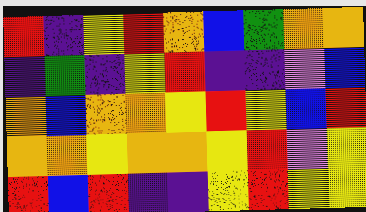[["red", "indigo", "yellow", "red", "orange", "blue", "green", "orange", "orange"], ["indigo", "green", "indigo", "yellow", "red", "indigo", "indigo", "violet", "blue"], ["orange", "blue", "orange", "orange", "yellow", "red", "yellow", "blue", "red"], ["orange", "orange", "yellow", "orange", "orange", "yellow", "red", "violet", "yellow"], ["red", "blue", "red", "indigo", "indigo", "yellow", "red", "yellow", "yellow"]]